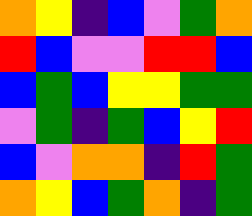[["orange", "yellow", "indigo", "blue", "violet", "green", "orange"], ["red", "blue", "violet", "violet", "red", "red", "blue"], ["blue", "green", "blue", "yellow", "yellow", "green", "green"], ["violet", "green", "indigo", "green", "blue", "yellow", "red"], ["blue", "violet", "orange", "orange", "indigo", "red", "green"], ["orange", "yellow", "blue", "green", "orange", "indigo", "green"]]